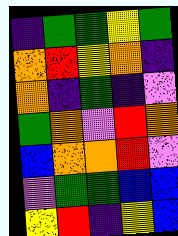[["indigo", "green", "green", "yellow", "green"], ["orange", "red", "yellow", "orange", "indigo"], ["orange", "indigo", "green", "indigo", "violet"], ["green", "orange", "violet", "red", "orange"], ["blue", "orange", "orange", "red", "violet"], ["violet", "green", "green", "blue", "blue"], ["yellow", "red", "indigo", "yellow", "blue"]]